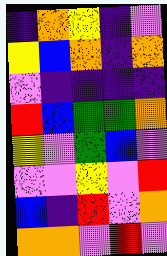[["indigo", "orange", "yellow", "indigo", "violet"], ["yellow", "blue", "orange", "indigo", "orange"], ["violet", "indigo", "indigo", "indigo", "indigo"], ["red", "blue", "green", "green", "orange"], ["yellow", "violet", "green", "blue", "violet"], ["violet", "violet", "yellow", "violet", "red"], ["blue", "indigo", "red", "violet", "orange"], ["orange", "orange", "violet", "red", "violet"]]